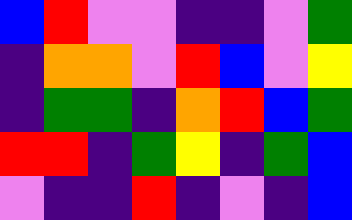[["blue", "red", "violet", "violet", "indigo", "indigo", "violet", "green"], ["indigo", "orange", "orange", "violet", "red", "blue", "violet", "yellow"], ["indigo", "green", "green", "indigo", "orange", "red", "blue", "green"], ["red", "red", "indigo", "green", "yellow", "indigo", "green", "blue"], ["violet", "indigo", "indigo", "red", "indigo", "violet", "indigo", "blue"]]